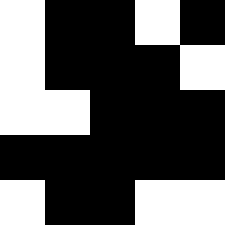[["white", "black", "black", "white", "black"], ["white", "black", "black", "black", "white"], ["white", "white", "black", "black", "black"], ["black", "black", "black", "black", "black"], ["white", "black", "black", "white", "white"]]